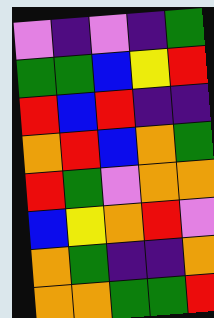[["violet", "indigo", "violet", "indigo", "green"], ["green", "green", "blue", "yellow", "red"], ["red", "blue", "red", "indigo", "indigo"], ["orange", "red", "blue", "orange", "green"], ["red", "green", "violet", "orange", "orange"], ["blue", "yellow", "orange", "red", "violet"], ["orange", "green", "indigo", "indigo", "orange"], ["orange", "orange", "green", "green", "red"]]